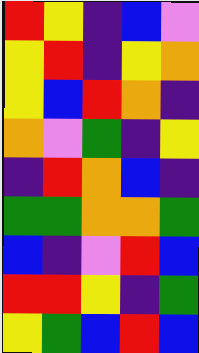[["red", "yellow", "indigo", "blue", "violet"], ["yellow", "red", "indigo", "yellow", "orange"], ["yellow", "blue", "red", "orange", "indigo"], ["orange", "violet", "green", "indigo", "yellow"], ["indigo", "red", "orange", "blue", "indigo"], ["green", "green", "orange", "orange", "green"], ["blue", "indigo", "violet", "red", "blue"], ["red", "red", "yellow", "indigo", "green"], ["yellow", "green", "blue", "red", "blue"]]